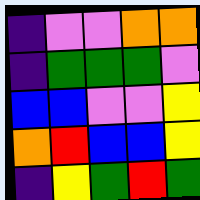[["indigo", "violet", "violet", "orange", "orange"], ["indigo", "green", "green", "green", "violet"], ["blue", "blue", "violet", "violet", "yellow"], ["orange", "red", "blue", "blue", "yellow"], ["indigo", "yellow", "green", "red", "green"]]